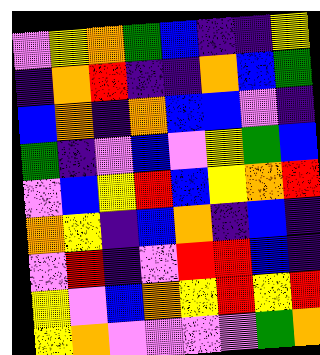[["violet", "yellow", "orange", "green", "blue", "indigo", "indigo", "yellow"], ["indigo", "orange", "red", "indigo", "indigo", "orange", "blue", "green"], ["blue", "orange", "indigo", "orange", "blue", "blue", "violet", "indigo"], ["green", "indigo", "violet", "blue", "violet", "yellow", "green", "blue"], ["violet", "blue", "yellow", "red", "blue", "yellow", "orange", "red"], ["orange", "yellow", "indigo", "blue", "orange", "indigo", "blue", "indigo"], ["violet", "red", "indigo", "violet", "red", "red", "blue", "indigo"], ["yellow", "violet", "blue", "orange", "yellow", "red", "yellow", "red"], ["yellow", "orange", "violet", "violet", "violet", "violet", "green", "orange"]]